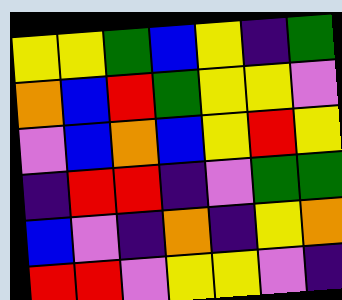[["yellow", "yellow", "green", "blue", "yellow", "indigo", "green"], ["orange", "blue", "red", "green", "yellow", "yellow", "violet"], ["violet", "blue", "orange", "blue", "yellow", "red", "yellow"], ["indigo", "red", "red", "indigo", "violet", "green", "green"], ["blue", "violet", "indigo", "orange", "indigo", "yellow", "orange"], ["red", "red", "violet", "yellow", "yellow", "violet", "indigo"]]